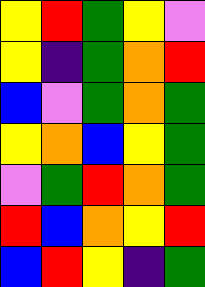[["yellow", "red", "green", "yellow", "violet"], ["yellow", "indigo", "green", "orange", "red"], ["blue", "violet", "green", "orange", "green"], ["yellow", "orange", "blue", "yellow", "green"], ["violet", "green", "red", "orange", "green"], ["red", "blue", "orange", "yellow", "red"], ["blue", "red", "yellow", "indigo", "green"]]